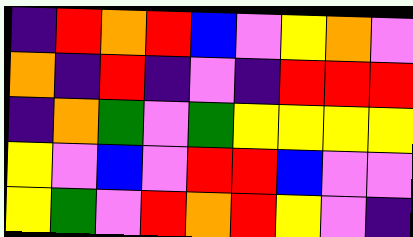[["indigo", "red", "orange", "red", "blue", "violet", "yellow", "orange", "violet"], ["orange", "indigo", "red", "indigo", "violet", "indigo", "red", "red", "red"], ["indigo", "orange", "green", "violet", "green", "yellow", "yellow", "yellow", "yellow"], ["yellow", "violet", "blue", "violet", "red", "red", "blue", "violet", "violet"], ["yellow", "green", "violet", "red", "orange", "red", "yellow", "violet", "indigo"]]